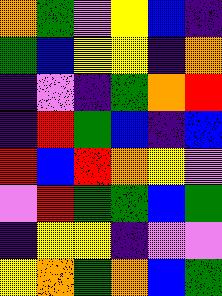[["orange", "green", "violet", "yellow", "blue", "indigo"], ["green", "blue", "yellow", "yellow", "indigo", "orange"], ["indigo", "violet", "indigo", "green", "orange", "red"], ["indigo", "red", "green", "blue", "indigo", "blue"], ["red", "blue", "red", "orange", "yellow", "violet"], ["violet", "red", "green", "green", "blue", "green"], ["indigo", "yellow", "yellow", "indigo", "violet", "violet"], ["yellow", "orange", "green", "orange", "blue", "green"]]